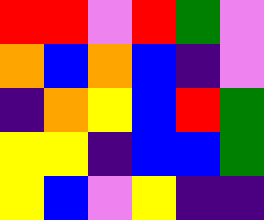[["red", "red", "violet", "red", "green", "violet"], ["orange", "blue", "orange", "blue", "indigo", "violet"], ["indigo", "orange", "yellow", "blue", "red", "green"], ["yellow", "yellow", "indigo", "blue", "blue", "green"], ["yellow", "blue", "violet", "yellow", "indigo", "indigo"]]